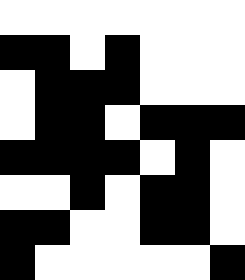[["white", "white", "white", "white", "white", "white", "white"], ["black", "black", "white", "black", "white", "white", "white"], ["white", "black", "black", "black", "white", "white", "white"], ["white", "black", "black", "white", "black", "black", "black"], ["black", "black", "black", "black", "white", "black", "white"], ["white", "white", "black", "white", "black", "black", "white"], ["black", "black", "white", "white", "black", "black", "white"], ["black", "white", "white", "white", "white", "white", "black"]]